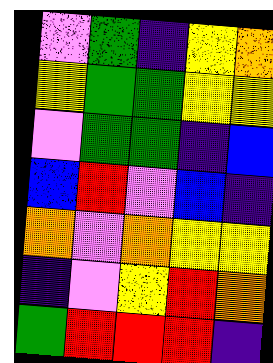[["violet", "green", "indigo", "yellow", "orange"], ["yellow", "green", "green", "yellow", "yellow"], ["violet", "green", "green", "indigo", "blue"], ["blue", "red", "violet", "blue", "indigo"], ["orange", "violet", "orange", "yellow", "yellow"], ["indigo", "violet", "yellow", "red", "orange"], ["green", "red", "red", "red", "indigo"]]